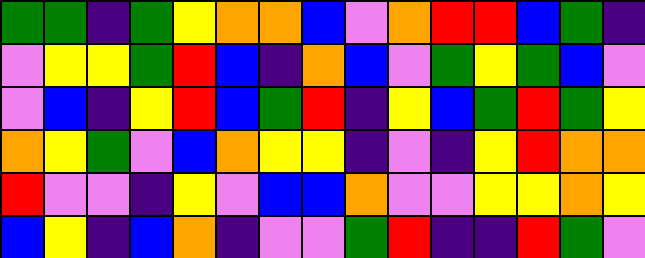[["green", "green", "indigo", "green", "yellow", "orange", "orange", "blue", "violet", "orange", "red", "red", "blue", "green", "indigo"], ["violet", "yellow", "yellow", "green", "red", "blue", "indigo", "orange", "blue", "violet", "green", "yellow", "green", "blue", "violet"], ["violet", "blue", "indigo", "yellow", "red", "blue", "green", "red", "indigo", "yellow", "blue", "green", "red", "green", "yellow"], ["orange", "yellow", "green", "violet", "blue", "orange", "yellow", "yellow", "indigo", "violet", "indigo", "yellow", "red", "orange", "orange"], ["red", "violet", "violet", "indigo", "yellow", "violet", "blue", "blue", "orange", "violet", "violet", "yellow", "yellow", "orange", "yellow"], ["blue", "yellow", "indigo", "blue", "orange", "indigo", "violet", "violet", "green", "red", "indigo", "indigo", "red", "green", "violet"]]